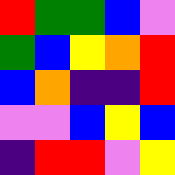[["red", "green", "green", "blue", "violet"], ["green", "blue", "yellow", "orange", "red"], ["blue", "orange", "indigo", "indigo", "red"], ["violet", "violet", "blue", "yellow", "blue"], ["indigo", "red", "red", "violet", "yellow"]]